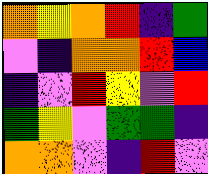[["orange", "yellow", "orange", "red", "indigo", "green"], ["violet", "indigo", "orange", "orange", "red", "blue"], ["indigo", "violet", "red", "yellow", "violet", "red"], ["green", "yellow", "violet", "green", "green", "indigo"], ["orange", "orange", "violet", "indigo", "red", "violet"]]